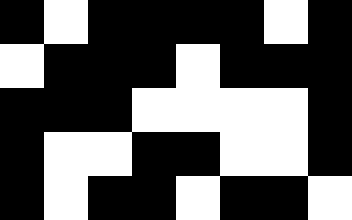[["black", "white", "black", "black", "black", "black", "white", "black"], ["white", "black", "black", "black", "white", "black", "black", "black"], ["black", "black", "black", "white", "white", "white", "white", "black"], ["black", "white", "white", "black", "black", "white", "white", "black"], ["black", "white", "black", "black", "white", "black", "black", "white"]]